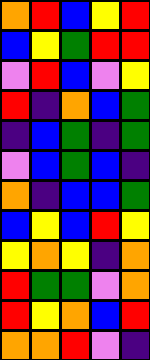[["orange", "red", "blue", "yellow", "red"], ["blue", "yellow", "green", "red", "red"], ["violet", "red", "blue", "violet", "yellow"], ["red", "indigo", "orange", "blue", "green"], ["indigo", "blue", "green", "indigo", "green"], ["violet", "blue", "green", "blue", "indigo"], ["orange", "indigo", "blue", "blue", "green"], ["blue", "yellow", "blue", "red", "yellow"], ["yellow", "orange", "yellow", "indigo", "orange"], ["red", "green", "green", "violet", "orange"], ["red", "yellow", "orange", "blue", "red"], ["orange", "orange", "red", "violet", "indigo"]]